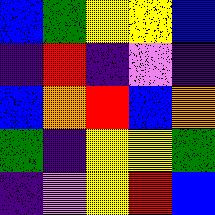[["blue", "green", "yellow", "yellow", "blue"], ["indigo", "red", "indigo", "violet", "indigo"], ["blue", "orange", "red", "blue", "orange"], ["green", "indigo", "yellow", "yellow", "green"], ["indigo", "violet", "yellow", "red", "blue"]]